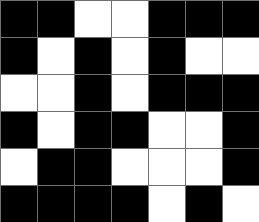[["black", "black", "white", "white", "black", "black", "black"], ["black", "white", "black", "white", "black", "white", "white"], ["white", "white", "black", "white", "black", "black", "black"], ["black", "white", "black", "black", "white", "white", "black"], ["white", "black", "black", "white", "white", "white", "black"], ["black", "black", "black", "black", "white", "black", "white"]]